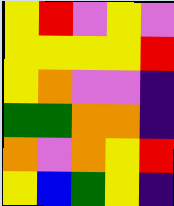[["yellow", "red", "violet", "yellow", "violet"], ["yellow", "yellow", "yellow", "yellow", "red"], ["yellow", "orange", "violet", "violet", "indigo"], ["green", "green", "orange", "orange", "indigo"], ["orange", "violet", "orange", "yellow", "red"], ["yellow", "blue", "green", "yellow", "indigo"]]